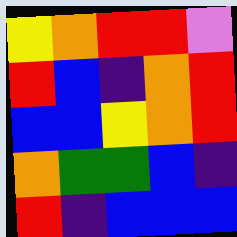[["yellow", "orange", "red", "red", "violet"], ["red", "blue", "indigo", "orange", "red"], ["blue", "blue", "yellow", "orange", "red"], ["orange", "green", "green", "blue", "indigo"], ["red", "indigo", "blue", "blue", "blue"]]